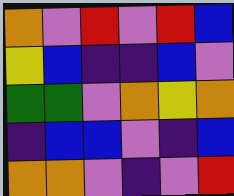[["orange", "violet", "red", "violet", "red", "blue"], ["yellow", "blue", "indigo", "indigo", "blue", "violet"], ["green", "green", "violet", "orange", "yellow", "orange"], ["indigo", "blue", "blue", "violet", "indigo", "blue"], ["orange", "orange", "violet", "indigo", "violet", "red"]]